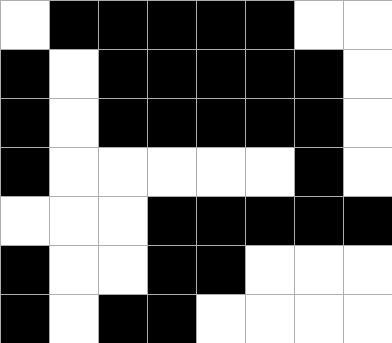[["white", "black", "black", "black", "black", "black", "white", "white"], ["black", "white", "black", "black", "black", "black", "black", "white"], ["black", "white", "black", "black", "black", "black", "black", "white"], ["black", "white", "white", "white", "white", "white", "black", "white"], ["white", "white", "white", "black", "black", "black", "black", "black"], ["black", "white", "white", "black", "black", "white", "white", "white"], ["black", "white", "black", "black", "white", "white", "white", "white"]]